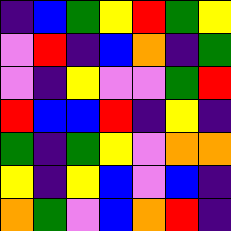[["indigo", "blue", "green", "yellow", "red", "green", "yellow"], ["violet", "red", "indigo", "blue", "orange", "indigo", "green"], ["violet", "indigo", "yellow", "violet", "violet", "green", "red"], ["red", "blue", "blue", "red", "indigo", "yellow", "indigo"], ["green", "indigo", "green", "yellow", "violet", "orange", "orange"], ["yellow", "indigo", "yellow", "blue", "violet", "blue", "indigo"], ["orange", "green", "violet", "blue", "orange", "red", "indigo"]]